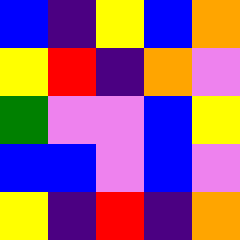[["blue", "indigo", "yellow", "blue", "orange"], ["yellow", "red", "indigo", "orange", "violet"], ["green", "violet", "violet", "blue", "yellow"], ["blue", "blue", "violet", "blue", "violet"], ["yellow", "indigo", "red", "indigo", "orange"]]